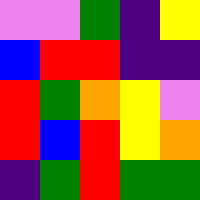[["violet", "violet", "green", "indigo", "yellow"], ["blue", "red", "red", "indigo", "indigo"], ["red", "green", "orange", "yellow", "violet"], ["red", "blue", "red", "yellow", "orange"], ["indigo", "green", "red", "green", "green"]]